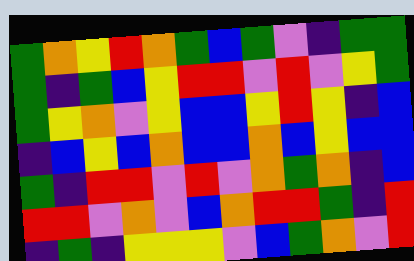[["green", "orange", "yellow", "red", "orange", "green", "blue", "green", "violet", "indigo", "green", "green"], ["green", "indigo", "green", "blue", "yellow", "red", "red", "violet", "red", "violet", "yellow", "green"], ["green", "yellow", "orange", "violet", "yellow", "blue", "blue", "yellow", "red", "yellow", "indigo", "blue"], ["indigo", "blue", "yellow", "blue", "orange", "blue", "blue", "orange", "blue", "yellow", "blue", "blue"], ["green", "indigo", "red", "red", "violet", "red", "violet", "orange", "green", "orange", "indigo", "blue"], ["red", "red", "violet", "orange", "violet", "blue", "orange", "red", "red", "green", "indigo", "red"], ["indigo", "green", "indigo", "yellow", "yellow", "yellow", "violet", "blue", "green", "orange", "violet", "red"]]